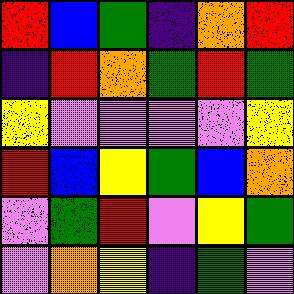[["red", "blue", "green", "indigo", "orange", "red"], ["indigo", "red", "orange", "green", "red", "green"], ["yellow", "violet", "violet", "violet", "violet", "yellow"], ["red", "blue", "yellow", "green", "blue", "orange"], ["violet", "green", "red", "violet", "yellow", "green"], ["violet", "orange", "yellow", "indigo", "green", "violet"]]